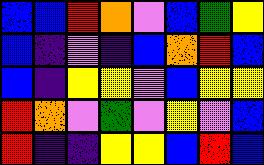[["blue", "blue", "red", "orange", "violet", "blue", "green", "yellow"], ["blue", "indigo", "violet", "indigo", "blue", "orange", "red", "blue"], ["blue", "indigo", "yellow", "yellow", "violet", "blue", "yellow", "yellow"], ["red", "orange", "violet", "green", "violet", "yellow", "violet", "blue"], ["red", "indigo", "indigo", "yellow", "yellow", "blue", "red", "blue"]]